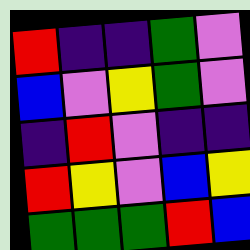[["red", "indigo", "indigo", "green", "violet"], ["blue", "violet", "yellow", "green", "violet"], ["indigo", "red", "violet", "indigo", "indigo"], ["red", "yellow", "violet", "blue", "yellow"], ["green", "green", "green", "red", "blue"]]